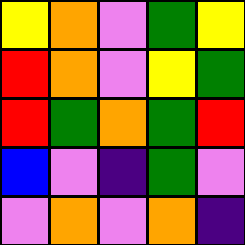[["yellow", "orange", "violet", "green", "yellow"], ["red", "orange", "violet", "yellow", "green"], ["red", "green", "orange", "green", "red"], ["blue", "violet", "indigo", "green", "violet"], ["violet", "orange", "violet", "orange", "indigo"]]